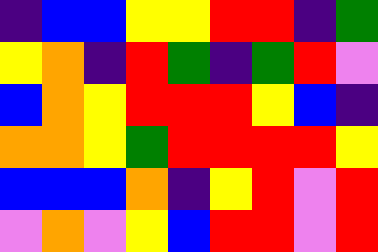[["indigo", "blue", "blue", "yellow", "yellow", "red", "red", "indigo", "green"], ["yellow", "orange", "indigo", "red", "green", "indigo", "green", "red", "violet"], ["blue", "orange", "yellow", "red", "red", "red", "yellow", "blue", "indigo"], ["orange", "orange", "yellow", "green", "red", "red", "red", "red", "yellow"], ["blue", "blue", "blue", "orange", "indigo", "yellow", "red", "violet", "red"], ["violet", "orange", "violet", "yellow", "blue", "red", "red", "violet", "red"]]